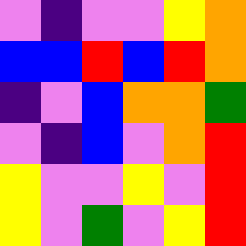[["violet", "indigo", "violet", "violet", "yellow", "orange"], ["blue", "blue", "red", "blue", "red", "orange"], ["indigo", "violet", "blue", "orange", "orange", "green"], ["violet", "indigo", "blue", "violet", "orange", "red"], ["yellow", "violet", "violet", "yellow", "violet", "red"], ["yellow", "violet", "green", "violet", "yellow", "red"]]